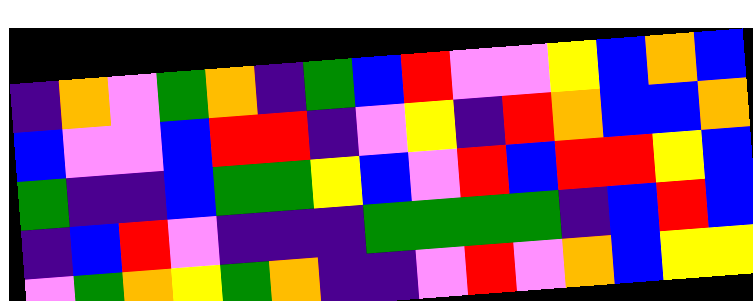[["indigo", "orange", "violet", "green", "orange", "indigo", "green", "blue", "red", "violet", "violet", "yellow", "blue", "orange", "blue"], ["blue", "violet", "violet", "blue", "red", "red", "indigo", "violet", "yellow", "indigo", "red", "orange", "blue", "blue", "orange"], ["green", "indigo", "indigo", "blue", "green", "green", "yellow", "blue", "violet", "red", "blue", "red", "red", "yellow", "blue"], ["indigo", "blue", "red", "violet", "indigo", "indigo", "indigo", "green", "green", "green", "green", "indigo", "blue", "red", "blue"], ["violet", "green", "orange", "yellow", "green", "orange", "indigo", "indigo", "violet", "red", "violet", "orange", "blue", "yellow", "yellow"]]